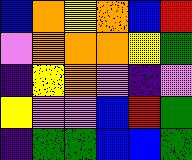[["blue", "orange", "yellow", "orange", "blue", "red"], ["violet", "orange", "orange", "orange", "yellow", "green"], ["indigo", "yellow", "orange", "violet", "indigo", "violet"], ["yellow", "violet", "violet", "blue", "red", "green"], ["indigo", "green", "green", "blue", "blue", "green"]]